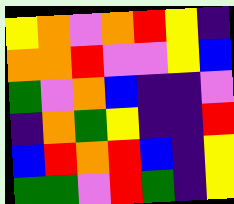[["yellow", "orange", "violet", "orange", "red", "yellow", "indigo"], ["orange", "orange", "red", "violet", "violet", "yellow", "blue"], ["green", "violet", "orange", "blue", "indigo", "indigo", "violet"], ["indigo", "orange", "green", "yellow", "indigo", "indigo", "red"], ["blue", "red", "orange", "red", "blue", "indigo", "yellow"], ["green", "green", "violet", "red", "green", "indigo", "yellow"]]